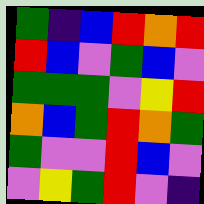[["green", "indigo", "blue", "red", "orange", "red"], ["red", "blue", "violet", "green", "blue", "violet"], ["green", "green", "green", "violet", "yellow", "red"], ["orange", "blue", "green", "red", "orange", "green"], ["green", "violet", "violet", "red", "blue", "violet"], ["violet", "yellow", "green", "red", "violet", "indigo"]]